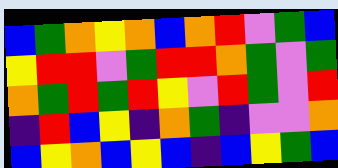[["blue", "green", "orange", "yellow", "orange", "blue", "orange", "red", "violet", "green", "blue"], ["yellow", "red", "red", "violet", "green", "red", "red", "orange", "green", "violet", "green"], ["orange", "green", "red", "green", "red", "yellow", "violet", "red", "green", "violet", "red"], ["indigo", "red", "blue", "yellow", "indigo", "orange", "green", "indigo", "violet", "violet", "orange"], ["blue", "yellow", "orange", "blue", "yellow", "blue", "indigo", "blue", "yellow", "green", "blue"]]